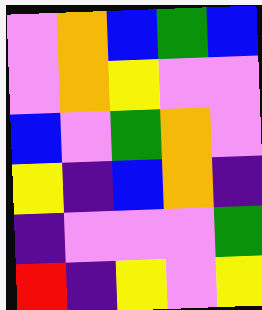[["violet", "orange", "blue", "green", "blue"], ["violet", "orange", "yellow", "violet", "violet"], ["blue", "violet", "green", "orange", "violet"], ["yellow", "indigo", "blue", "orange", "indigo"], ["indigo", "violet", "violet", "violet", "green"], ["red", "indigo", "yellow", "violet", "yellow"]]